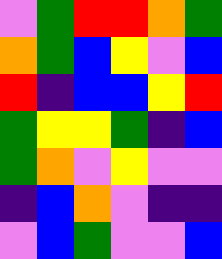[["violet", "green", "red", "red", "orange", "green"], ["orange", "green", "blue", "yellow", "violet", "blue"], ["red", "indigo", "blue", "blue", "yellow", "red"], ["green", "yellow", "yellow", "green", "indigo", "blue"], ["green", "orange", "violet", "yellow", "violet", "violet"], ["indigo", "blue", "orange", "violet", "indigo", "indigo"], ["violet", "blue", "green", "violet", "violet", "blue"]]